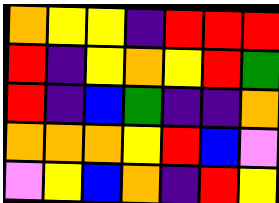[["orange", "yellow", "yellow", "indigo", "red", "red", "red"], ["red", "indigo", "yellow", "orange", "yellow", "red", "green"], ["red", "indigo", "blue", "green", "indigo", "indigo", "orange"], ["orange", "orange", "orange", "yellow", "red", "blue", "violet"], ["violet", "yellow", "blue", "orange", "indigo", "red", "yellow"]]